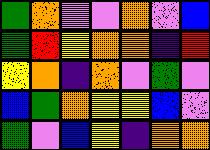[["green", "orange", "violet", "violet", "orange", "violet", "blue"], ["green", "red", "yellow", "orange", "orange", "indigo", "red"], ["yellow", "orange", "indigo", "orange", "violet", "green", "violet"], ["blue", "green", "orange", "yellow", "yellow", "blue", "violet"], ["green", "violet", "blue", "yellow", "indigo", "orange", "orange"]]